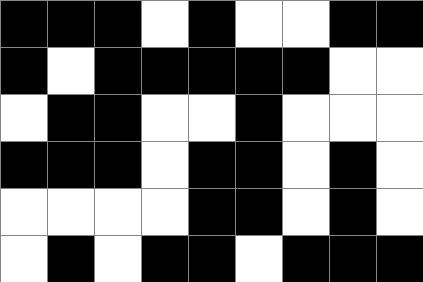[["black", "black", "black", "white", "black", "white", "white", "black", "black"], ["black", "white", "black", "black", "black", "black", "black", "white", "white"], ["white", "black", "black", "white", "white", "black", "white", "white", "white"], ["black", "black", "black", "white", "black", "black", "white", "black", "white"], ["white", "white", "white", "white", "black", "black", "white", "black", "white"], ["white", "black", "white", "black", "black", "white", "black", "black", "black"]]